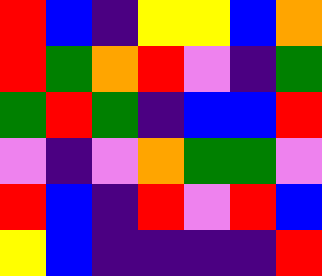[["red", "blue", "indigo", "yellow", "yellow", "blue", "orange"], ["red", "green", "orange", "red", "violet", "indigo", "green"], ["green", "red", "green", "indigo", "blue", "blue", "red"], ["violet", "indigo", "violet", "orange", "green", "green", "violet"], ["red", "blue", "indigo", "red", "violet", "red", "blue"], ["yellow", "blue", "indigo", "indigo", "indigo", "indigo", "red"]]